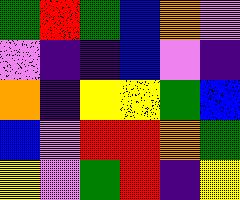[["green", "red", "green", "blue", "orange", "violet"], ["violet", "indigo", "indigo", "blue", "violet", "indigo"], ["orange", "indigo", "yellow", "yellow", "green", "blue"], ["blue", "violet", "red", "red", "orange", "green"], ["yellow", "violet", "green", "red", "indigo", "yellow"]]